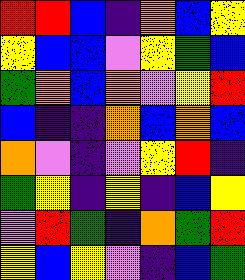[["red", "red", "blue", "indigo", "orange", "blue", "yellow"], ["yellow", "blue", "blue", "violet", "yellow", "green", "blue"], ["green", "orange", "blue", "orange", "violet", "yellow", "red"], ["blue", "indigo", "indigo", "orange", "blue", "orange", "blue"], ["orange", "violet", "indigo", "violet", "yellow", "red", "indigo"], ["green", "yellow", "indigo", "yellow", "indigo", "blue", "yellow"], ["violet", "red", "green", "indigo", "orange", "green", "red"], ["yellow", "blue", "yellow", "violet", "indigo", "blue", "green"]]